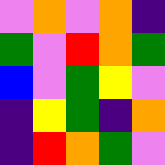[["violet", "orange", "violet", "orange", "indigo"], ["green", "violet", "red", "orange", "green"], ["blue", "violet", "green", "yellow", "violet"], ["indigo", "yellow", "green", "indigo", "orange"], ["indigo", "red", "orange", "green", "violet"]]